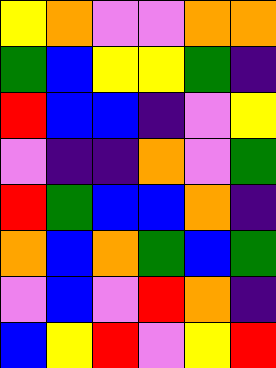[["yellow", "orange", "violet", "violet", "orange", "orange"], ["green", "blue", "yellow", "yellow", "green", "indigo"], ["red", "blue", "blue", "indigo", "violet", "yellow"], ["violet", "indigo", "indigo", "orange", "violet", "green"], ["red", "green", "blue", "blue", "orange", "indigo"], ["orange", "blue", "orange", "green", "blue", "green"], ["violet", "blue", "violet", "red", "orange", "indigo"], ["blue", "yellow", "red", "violet", "yellow", "red"]]